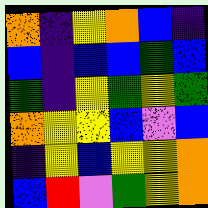[["orange", "indigo", "yellow", "orange", "blue", "indigo"], ["blue", "indigo", "blue", "blue", "green", "blue"], ["green", "indigo", "yellow", "green", "yellow", "green"], ["orange", "yellow", "yellow", "blue", "violet", "blue"], ["indigo", "yellow", "blue", "yellow", "yellow", "orange"], ["blue", "red", "violet", "green", "yellow", "orange"]]